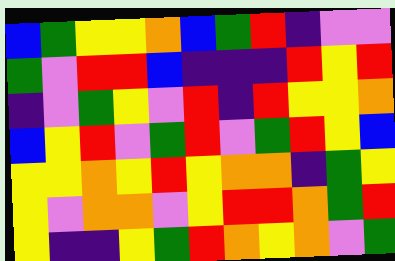[["blue", "green", "yellow", "yellow", "orange", "blue", "green", "red", "indigo", "violet", "violet"], ["green", "violet", "red", "red", "blue", "indigo", "indigo", "indigo", "red", "yellow", "red"], ["indigo", "violet", "green", "yellow", "violet", "red", "indigo", "red", "yellow", "yellow", "orange"], ["blue", "yellow", "red", "violet", "green", "red", "violet", "green", "red", "yellow", "blue"], ["yellow", "yellow", "orange", "yellow", "red", "yellow", "orange", "orange", "indigo", "green", "yellow"], ["yellow", "violet", "orange", "orange", "violet", "yellow", "red", "red", "orange", "green", "red"], ["yellow", "indigo", "indigo", "yellow", "green", "red", "orange", "yellow", "orange", "violet", "green"]]